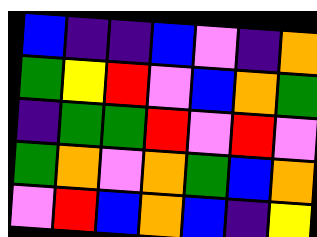[["blue", "indigo", "indigo", "blue", "violet", "indigo", "orange"], ["green", "yellow", "red", "violet", "blue", "orange", "green"], ["indigo", "green", "green", "red", "violet", "red", "violet"], ["green", "orange", "violet", "orange", "green", "blue", "orange"], ["violet", "red", "blue", "orange", "blue", "indigo", "yellow"]]